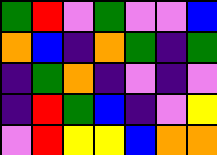[["green", "red", "violet", "green", "violet", "violet", "blue"], ["orange", "blue", "indigo", "orange", "green", "indigo", "green"], ["indigo", "green", "orange", "indigo", "violet", "indigo", "violet"], ["indigo", "red", "green", "blue", "indigo", "violet", "yellow"], ["violet", "red", "yellow", "yellow", "blue", "orange", "orange"]]